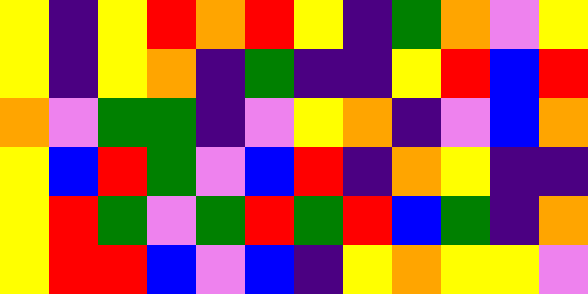[["yellow", "indigo", "yellow", "red", "orange", "red", "yellow", "indigo", "green", "orange", "violet", "yellow"], ["yellow", "indigo", "yellow", "orange", "indigo", "green", "indigo", "indigo", "yellow", "red", "blue", "red"], ["orange", "violet", "green", "green", "indigo", "violet", "yellow", "orange", "indigo", "violet", "blue", "orange"], ["yellow", "blue", "red", "green", "violet", "blue", "red", "indigo", "orange", "yellow", "indigo", "indigo"], ["yellow", "red", "green", "violet", "green", "red", "green", "red", "blue", "green", "indigo", "orange"], ["yellow", "red", "red", "blue", "violet", "blue", "indigo", "yellow", "orange", "yellow", "yellow", "violet"]]